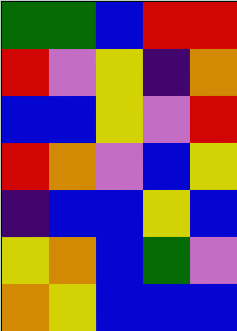[["green", "green", "blue", "red", "red"], ["red", "violet", "yellow", "indigo", "orange"], ["blue", "blue", "yellow", "violet", "red"], ["red", "orange", "violet", "blue", "yellow"], ["indigo", "blue", "blue", "yellow", "blue"], ["yellow", "orange", "blue", "green", "violet"], ["orange", "yellow", "blue", "blue", "blue"]]